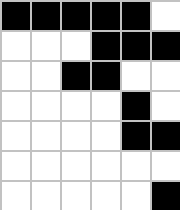[["black", "black", "black", "black", "black", "white"], ["white", "white", "white", "black", "black", "black"], ["white", "white", "black", "black", "white", "white"], ["white", "white", "white", "white", "black", "white"], ["white", "white", "white", "white", "black", "black"], ["white", "white", "white", "white", "white", "white"], ["white", "white", "white", "white", "white", "black"]]